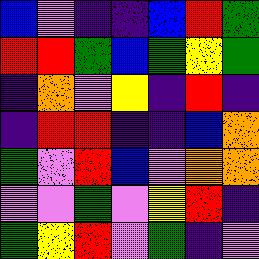[["blue", "violet", "indigo", "indigo", "blue", "red", "green"], ["red", "red", "green", "blue", "green", "yellow", "green"], ["indigo", "orange", "violet", "yellow", "indigo", "red", "indigo"], ["indigo", "red", "red", "indigo", "indigo", "blue", "orange"], ["green", "violet", "red", "blue", "violet", "orange", "orange"], ["violet", "violet", "green", "violet", "yellow", "red", "indigo"], ["green", "yellow", "red", "violet", "green", "indigo", "violet"]]